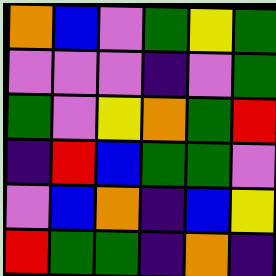[["orange", "blue", "violet", "green", "yellow", "green"], ["violet", "violet", "violet", "indigo", "violet", "green"], ["green", "violet", "yellow", "orange", "green", "red"], ["indigo", "red", "blue", "green", "green", "violet"], ["violet", "blue", "orange", "indigo", "blue", "yellow"], ["red", "green", "green", "indigo", "orange", "indigo"]]